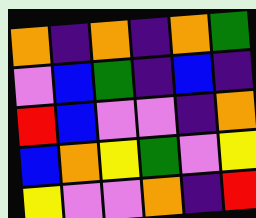[["orange", "indigo", "orange", "indigo", "orange", "green"], ["violet", "blue", "green", "indigo", "blue", "indigo"], ["red", "blue", "violet", "violet", "indigo", "orange"], ["blue", "orange", "yellow", "green", "violet", "yellow"], ["yellow", "violet", "violet", "orange", "indigo", "red"]]